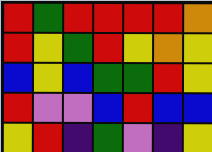[["red", "green", "red", "red", "red", "red", "orange"], ["red", "yellow", "green", "red", "yellow", "orange", "yellow"], ["blue", "yellow", "blue", "green", "green", "red", "yellow"], ["red", "violet", "violet", "blue", "red", "blue", "blue"], ["yellow", "red", "indigo", "green", "violet", "indigo", "yellow"]]